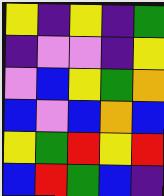[["yellow", "indigo", "yellow", "indigo", "green"], ["indigo", "violet", "violet", "indigo", "yellow"], ["violet", "blue", "yellow", "green", "orange"], ["blue", "violet", "blue", "orange", "blue"], ["yellow", "green", "red", "yellow", "red"], ["blue", "red", "green", "blue", "indigo"]]